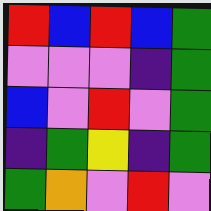[["red", "blue", "red", "blue", "green"], ["violet", "violet", "violet", "indigo", "green"], ["blue", "violet", "red", "violet", "green"], ["indigo", "green", "yellow", "indigo", "green"], ["green", "orange", "violet", "red", "violet"]]